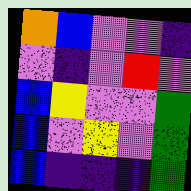[["orange", "blue", "violet", "violet", "indigo"], ["violet", "indigo", "violet", "red", "violet"], ["blue", "yellow", "violet", "violet", "green"], ["blue", "violet", "yellow", "violet", "green"], ["blue", "indigo", "indigo", "indigo", "green"]]